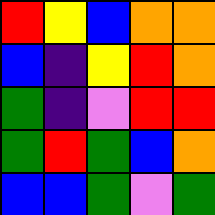[["red", "yellow", "blue", "orange", "orange"], ["blue", "indigo", "yellow", "red", "orange"], ["green", "indigo", "violet", "red", "red"], ["green", "red", "green", "blue", "orange"], ["blue", "blue", "green", "violet", "green"]]